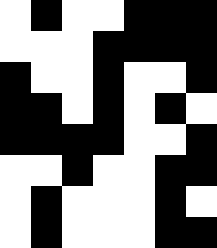[["white", "black", "white", "white", "black", "black", "black"], ["white", "white", "white", "black", "black", "black", "black"], ["black", "white", "white", "black", "white", "white", "black"], ["black", "black", "white", "black", "white", "black", "white"], ["black", "black", "black", "black", "white", "white", "black"], ["white", "white", "black", "white", "white", "black", "black"], ["white", "black", "white", "white", "white", "black", "white"], ["white", "black", "white", "white", "white", "black", "black"]]